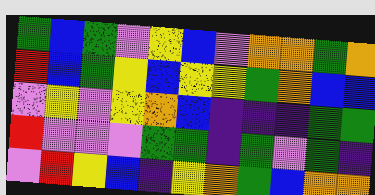[["green", "blue", "green", "violet", "yellow", "blue", "violet", "orange", "orange", "green", "orange"], ["red", "blue", "green", "yellow", "blue", "yellow", "yellow", "green", "orange", "blue", "blue"], ["violet", "yellow", "violet", "yellow", "orange", "blue", "indigo", "indigo", "indigo", "green", "green"], ["red", "violet", "violet", "violet", "green", "green", "indigo", "green", "violet", "green", "indigo"], ["violet", "red", "yellow", "blue", "indigo", "yellow", "orange", "green", "blue", "orange", "orange"]]